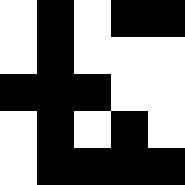[["white", "black", "white", "black", "black"], ["white", "black", "white", "white", "white"], ["black", "black", "black", "white", "white"], ["white", "black", "white", "black", "white"], ["white", "black", "black", "black", "black"]]